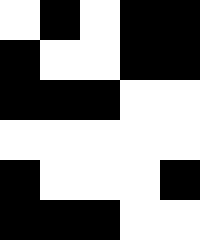[["white", "black", "white", "black", "black"], ["black", "white", "white", "black", "black"], ["black", "black", "black", "white", "white"], ["white", "white", "white", "white", "white"], ["black", "white", "white", "white", "black"], ["black", "black", "black", "white", "white"]]